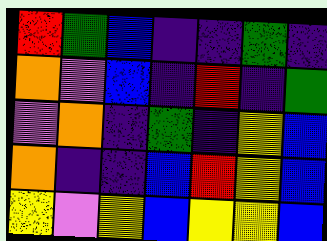[["red", "green", "blue", "indigo", "indigo", "green", "indigo"], ["orange", "violet", "blue", "indigo", "red", "indigo", "green"], ["violet", "orange", "indigo", "green", "indigo", "yellow", "blue"], ["orange", "indigo", "indigo", "blue", "red", "yellow", "blue"], ["yellow", "violet", "yellow", "blue", "yellow", "yellow", "blue"]]